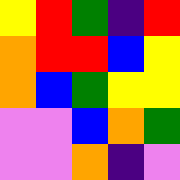[["yellow", "red", "green", "indigo", "red"], ["orange", "red", "red", "blue", "yellow"], ["orange", "blue", "green", "yellow", "yellow"], ["violet", "violet", "blue", "orange", "green"], ["violet", "violet", "orange", "indigo", "violet"]]